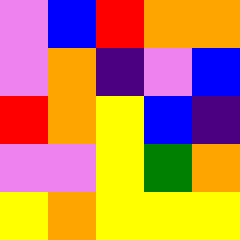[["violet", "blue", "red", "orange", "orange"], ["violet", "orange", "indigo", "violet", "blue"], ["red", "orange", "yellow", "blue", "indigo"], ["violet", "violet", "yellow", "green", "orange"], ["yellow", "orange", "yellow", "yellow", "yellow"]]